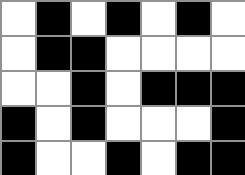[["white", "black", "white", "black", "white", "black", "white"], ["white", "black", "black", "white", "white", "white", "white"], ["white", "white", "black", "white", "black", "black", "black"], ["black", "white", "black", "white", "white", "white", "black"], ["black", "white", "white", "black", "white", "black", "black"]]